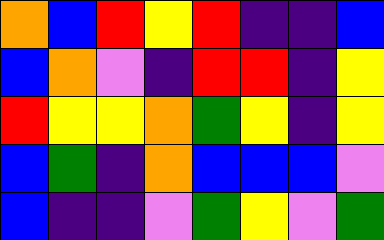[["orange", "blue", "red", "yellow", "red", "indigo", "indigo", "blue"], ["blue", "orange", "violet", "indigo", "red", "red", "indigo", "yellow"], ["red", "yellow", "yellow", "orange", "green", "yellow", "indigo", "yellow"], ["blue", "green", "indigo", "orange", "blue", "blue", "blue", "violet"], ["blue", "indigo", "indigo", "violet", "green", "yellow", "violet", "green"]]